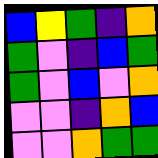[["blue", "yellow", "green", "indigo", "orange"], ["green", "violet", "indigo", "blue", "green"], ["green", "violet", "blue", "violet", "orange"], ["violet", "violet", "indigo", "orange", "blue"], ["violet", "violet", "orange", "green", "green"]]